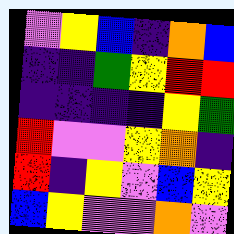[["violet", "yellow", "blue", "indigo", "orange", "blue"], ["indigo", "indigo", "green", "yellow", "red", "red"], ["indigo", "indigo", "indigo", "indigo", "yellow", "green"], ["red", "violet", "violet", "yellow", "orange", "indigo"], ["red", "indigo", "yellow", "violet", "blue", "yellow"], ["blue", "yellow", "violet", "violet", "orange", "violet"]]